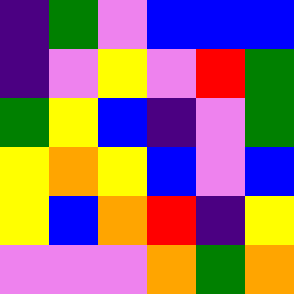[["indigo", "green", "violet", "blue", "blue", "blue"], ["indigo", "violet", "yellow", "violet", "red", "green"], ["green", "yellow", "blue", "indigo", "violet", "green"], ["yellow", "orange", "yellow", "blue", "violet", "blue"], ["yellow", "blue", "orange", "red", "indigo", "yellow"], ["violet", "violet", "violet", "orange", "green", "orange"]]